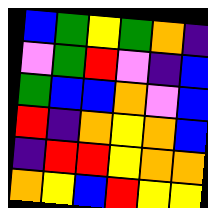[["blue", "green", "yellow", "green", "orange", "indigo"], ["violet", "green", "red", "violet", "indigo", "blue"], ["green", "blue", "blue", "orange", "violet", "blue"], ["red", "indigo", "orange", "yellow", "orange", "blue"], ["indigo", "red", "red", "yellow", "orange", "orange"], ["orange", "yellow", "blue", "red", "yellow", "yellow"]]